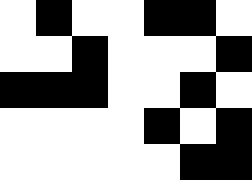[["white", "black", "white", "white", "black", "black", "white"], ["white", "white", "black", "white", "white", "white", "black"], ["black", "black", "black", "white", "white", "black", "white"], ["white", "white", "white", "white", "black", "white", "black"], ["white", "white", "white", "white", "white", "black", "black"]]